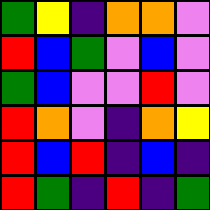[["green", "yellow", "indigo", "orange", "orange", "violet"], ["red", "blue", "green", "violet", "blue", "violet"], ["green", "blue", "violet", "violet", "red", "violet"], ["red", "orange", "violet", "indigo", "orange", "yellow"], ["red", "blue", "red", "indigo", "blue", "indigo"], ["red", "green", "indigo", "red", "indigo", "green"]]